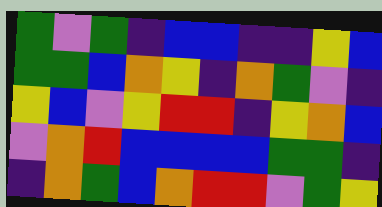[["green", "violet", "green", "indigo", "blue", "blue", "indigo", "indigo", "yellow", "blue"], ["green", "green", "blue", "orange", "yellow", "indigo", "orange", "green", "violet", "indigo"], ["yellow", "blue", "violet", "yellow", "red", "red", "indigo", "yellow", "orange", "blue"], ["violet", "orange", "red", "blue", "blue", "blue", "blue", "green", "green", "indigo"], ["indigo", "orange", "green", "blue", "orange", "red", "red", "violet", "green", "yellow"]]